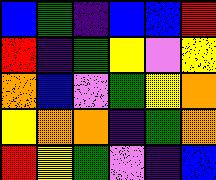[["blue", "green", "indigo", "blue", "blue", "red"], ["red", "indigo", "green", "yellow", "violet", "yellow"], ["orange", "blue", "violet", "green", "yellow", "orange"], ["yellow", "orange", "orange", "indigo", "green", "orange"], ["red", "yellow", "green", "violet", "indigo", "blue"]]